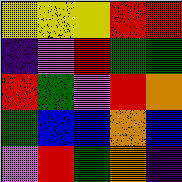[["yellow", "yellow", "yellow", "red", "red"], ["indigo", "violet", "red", "green", "green"], ["red", "green", "violet", "red", "orange"], ["green", "blue", "blue", "orange", "blue"], ["violet", "red", "green", "orange", "indigo"]]